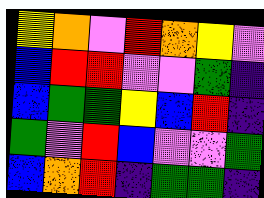[["yellow", "orange", "violet", "red", "orange", "yellow", "violet"], ["blue", "red", "red", "violet", "violet", "green", "indigo"], ["blue", "green", "green", "yellow", "blue", "red", "indigo"], ["green", "violet", "red", "blue", "violet", "violet", "green"], ["blue", "orange", "red", "indigo", "green", "green", "indigo"]]